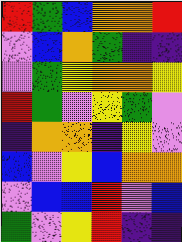[["red", "green", "blue", "orange", "orange", "red"], ["violet", "blue", "orange", "green", "indigo", "indigo"], ["violet", "green", "yellow", "orange", "orange", "yellow"], ["red", "green", "violet", "yellow", "green", "violet"], ["indigo", "orange", "orange", "indigo", "yellow", "violet"], ["blue", "violet", "yellow", "blue", "orange", "orange"], ["violet", "blue", "blue", "red", "violet", "blue"], ["green", "violet", "yellow", "red", "indigo", "indigo"]]